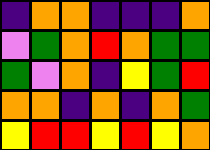[["indigo", "orange", "orange", "indigo", "indigo", "indigo", "orange"], ["violet", "green", "orange", "red", "orange", "green", "green"], ["green", "violet", "orange", "indigo", "yellow", "green", "red"], ["orange", "orange", "indigo", "orange", "indigo", "orange", "green"], ["yellow", "red", "red", "yellow", "red", "yellow", "orange"]]